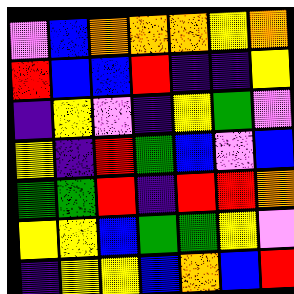[["violet", "blue", "orange", "orange", "orange", "yellow", "orange"], ["red", "blue", "blue", "red", "indigo", "indigo", "yellow"], ["indigo", "yellow", "violet", "indigo", "yellow", "green", "violet"], ["yellow", "indigo", "red", "green", "blue", "violet", "blue"], ["green", "green", "red", "indigo", "red", "red", "orange"], ["yellow", "yellow", "blue", "green", "green", "yellow", "violet"], ["indigo", "yellow", "yellow", "blue", "orange", "blue", "red"]]